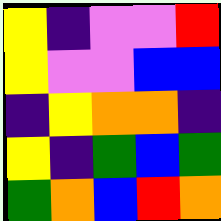[["yellow", "indigo", "violet", "violet", "red"], ["yellow", "violet", "violet", "blue", "blue"], ["indigo", "yellow", "orange", "orange", "indigo"], ["yellow", "indigo", "green", "blue", "green"], ["green", "orange", "blue", "red", "orange"]]